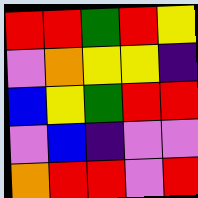[["red", "red", "green", "red", "yellow"], ["violet", "orange", "yellow", "yellow", "indigo"], ["blue", "yellow", "green", "red", "red"], ["violet", "blue", "indigo", "violet", "violet"], ["orange", "red", "red", "violet", "red"]]